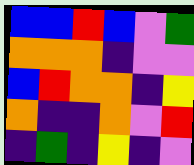[["blue", "blue", "red", "blue", "violet", "green"], ["orange", "orange", "orange", "indigo", "violet", "violet"], ["blue", "red", "orange", "orange", "indigo", "yellow"], ["orange", "indigo", "indigo", "orange", "violet", "red"], ["indigo", "green", "indigo", "yellow", "indigo", "violet"]]